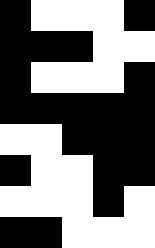[["black", "white", "white", "white", "black"], ["black", "black", "black", "white", "white"], ["black", "white", "white", "white", "black"], ["black", "black", "black", "black", "black"], ["white", "white", "black", "black", "black"], ["black", "white", "white", "black", "black"], ["white", "white", "white", "black", "white"], ["black", "black", "white", "white", "white"]]